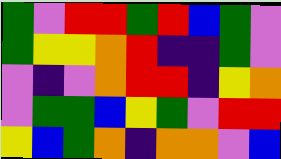[["green", "violet", "red", "red", "green", "red", "blue", "green", "violet"], ["green", "yellow", "yellow", "orange", "red", "indigo", "indigo", "green", "violet"], ["violet", "indigo", "violet", "orange", "red", "red", "indigo", "yellow", "orange"], ["violet", "green", "green", "blue", "yellow", "green", "violet", "red", "red"], ["yellow", "blue", "green", "orange", "indigo", "orange", "orange", "violet", "blue"]]